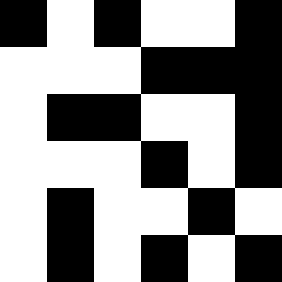[["black", "white", "black", "white", "white", "black"], ["white", "white", "white", "black", "black", "black"], ["white", "black", "black", "white", "white", "black"], ["white", "white", "white", "black", "white", "black"], ["white", "black", "white", "white", "black", "white"], ["white", "black", "white", "black", "white", "black"]]